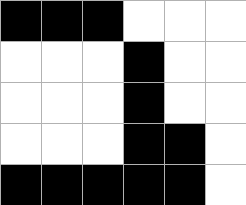[["black", "black", "black", "white", "white", "white"], ["white", "white", "white", "black", "white", "white"], ["white", "white", "white", "black", "white", "white"], ["white", "white", "white", "black", "black", "white"], ["black", "black", "black", "black", "black", "white"]]